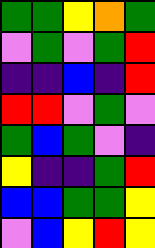[["green", "green", "yellow", "orange", "green"], ["violet", "green", "violet", "green", "red"], ["indigo", "indigo", "blue", "indigo", "red"], ["red", "red", "violet", "green", "violet"], ["green", "blue", "green", "violet", "indigo"], ["yellow", "indigo", "indigo", "green", "red"], ["blue", "blue", "green", "green", "yellow"], ["violet", "blue", "yellow", "red", "yellow"]]